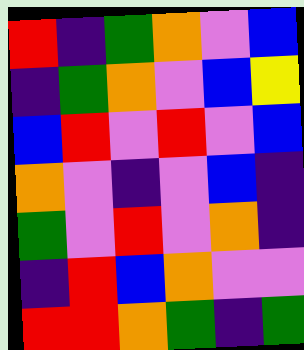[["red", "indigo", "green", "orange", "violet", "blue"], ["indigo", "green", "orange", "violet", "blue", "yellow"], ["blue", "red", "violet", "red", "violet", "blue"], ["orange", "violet", "indigo", "violet", "blue", "indigo"], ["green", "violet", "red", "violet", "orange", "indigo"], ["indigo", "red", "blue", "orange", "violet", "violet"], ["red", "red", "orange", "green", "indigo", "green"]]